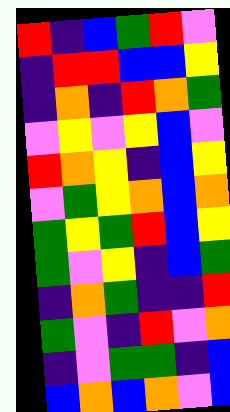[["red", "indigo", "blue", "green", "red", "violet"], ["indigo", "red", "red", "blue", "blue", "yellow"], ["indigo", "orange", "indigo", "red", "orange", "green"], ["violet", "yellow", "violet", "yellow", "blue", "violet"], ["red", "orange", "yellow", "indigo", "blue", "yellow"], ["violet", "green", "yellow", "orange", "blue", "orange"], ["green", "yellow", "green", "red", "blue", "yellow"], ["green", "violet", "yellow", "indigo", "blue", "green"], ["indigo", "orange", "green", "indigo", "indigo", "red"], ["green", "violet", "indigo", "red", "violet", "orange"], ["indigo", "violet", "green", "green", "indigo", "blue"], ["blue", "orange", "blue", "orange", "violet", "blue"]]